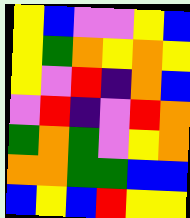[["yellow", "blue", "violet", "violet", "yellow", "blue"], ["yellow", "green", "orange", "yellow", "orange", "yellow"], ["yellow", "violet", "red", "indigo", "orange", "blue"], ["violet", "red", "indigo", "violet", "red", "orange"], ["green", "orange", "green", "violet", "yellow", "orange"], ["orange", "orange", "green", "green", "blue", "blue"], ["blue", "yellow", "blue", "red", "yellow", "yellow"]]